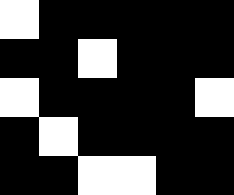[["white", "black", "black", "black", "black", "black"], ["black", "black", "white", "black", "black", "black"], ["white", "black", "black", "black", "black", "white"], ["black", "white", "black", "black", "black", "black"], ["black", "black", "white", "white", "black", "black"]]